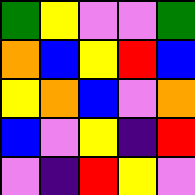[["green", "yellow", "violet", "violet", "green"], ["orange", "blue", "yellow", "red", "blue"], ["yellow", "orange", "blue", "violet", "orange"], ["blue", "violet", "yellow", "indigo", "red"], ["violet", "indigo", "red", "yellow", "violet"]]